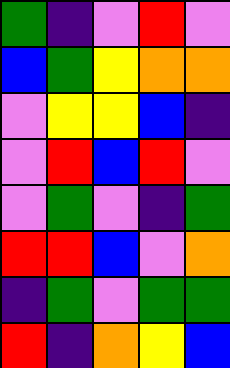[["green", "indigo", "violet", "red", "violet"], ["blue", "green", "yellow", "orange", "orange"], ["violet", "yellow", "yellow", "blue", "indigo"], ["violet", "red", "blue", "red", "violet"], ["violet", "green", "violet", "indigo", "green"], ["red", "red", "blue", "violet", "orange"], ["indigo", "green", "violet", "green", "green"], ["red", "indigo", "orange", "yellow", "blue"]]